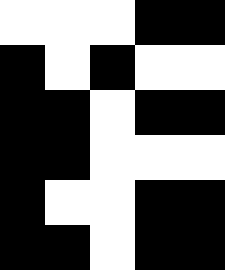[["white", "white", "white", "black", "black"], ["black", "white", "black", "white", "white"], ["black", "black", "white", "black", "black"], ["black", "black", "white", "white", "white"], ["black", "white", "white", "black", "black"], ["black", "black", "white", "black", "black"]]